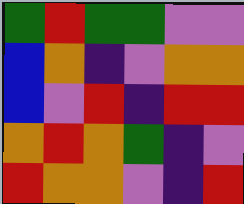[["green", "red", "green", "green", "violet", "violet"], ["blue", "orange", "indigo", "violet", "orange", "orange"], ["blue", "violet", "red", "indigo", "red", "red"], ["orange", "red", "orange", "green", "indigo", "violet"], ["red", "orange", "orange", "violet", "indigo", "red"]]